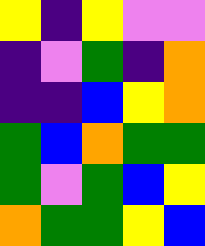[["yellow", "indigo", "yellow", "violet", "violet"], ["indigo", "violet", "green", "indigo", "orange"], ["indigo", "indigo", "blue", "yellow", "orange"], ["green", "blue", "orange", "green", "green"], ["green", "violet", "green", "blue", "yellow"], ["orange", "green", "green", "yellow", "blue"]]